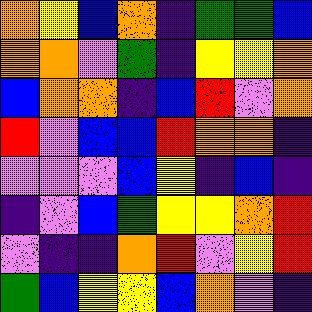[["orange", "yellow", "blue", "orange", "indigo", "green", "green", "blue"], ["orange", "orange", "violet", "green", "indigo", "yellow", "yellow", "orange"], ["blue", "orange", "orange", "indigo", "blue", "red", "violet", "orange"], ["red", "violet", "blue", "blue", "red", "orange", "orange", "indigo"], ["violet", "violet", "violet", "blue", "yellow", "indigo", "blue", "indigo"], ["indigo", "violet", "blue", "green", "yellow", "yellow", "orange", "red"], ["violet", "indigo", "indigo", "orange", "red", "violet", "yellow", "red"], ["green", "blue", "yellow", "yellow", "blue", "orange", "violet", "indigo"]]